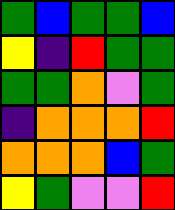[["green", "blue", "green", "green", "blue"], ["yellow", "indigo", "red", "green", "green"], ["green", "green", "orange", "violet", "green"], ["indigo", "orange", "orange", "orange", "red"], ["orange", "orange", "orange", "blue", "green"], ["yellow", "green", "violet", "violet", "red"]]